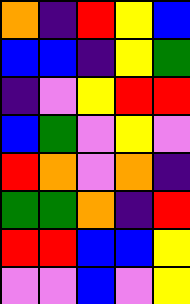[["orange", "indigo", "red", "yellow", "blue"], ["blue", "blue", "indigo", "yellow", "green"], ["indigo", "violet", "yellow", "red", "red"], ["blue", "green", "violet", "yellow", "violet"], ["red", "orange", "violet", "orange", "indigo"], ["green", "green", "orange", "indigo", "red"], ["red", "red", "blue", "blue", "yellow"], ["violet", "violet", "blue", "violet", "yellow"]]